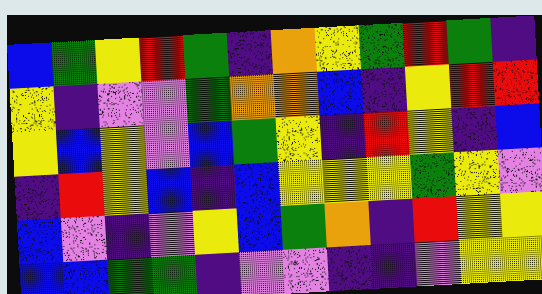[["blue", "green", "yellow", "red", "green", "indigo", "orange", "yellow", "green", "red", "green", "indigo"], ["yellow", "indigo", "violet", "violet", "green", "orange", "orange", "blue", "indigo", "yellow", "red", "red"], ["yellow", "blue", "yellow", "violet", "blue", "green", "yellow", "indigo", "red", "yellow", "indigo", "blue"], ["indigo", "red", "yellow", "blue", "indigo", "blue", "yellow", "yellow", "yellow", "green", "yellow", "violet"], ["blue", "violet", "indigo", "violet", "yellow", "blue", "green", "orange", "indigo", "red", "yellow", "yellow"], ["blue", "blue", "green", "green", "indigo", "violet", "violet", "indigo", "indigo", "violet", "yellow", "yellow"]]